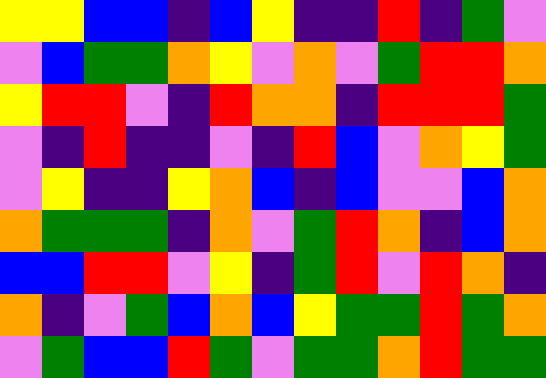[["yellow", "yellow", "blue", "blue", "indigo", "blue", "yellow", "indigo", "indigo", "red", "indigo", "green", "violet"], ["violet", "blue", "green", "green", "orange", "yellow", "violet", "orange", "violet", "green", "red", "red", "orange"], ["yellow", "red", "red", "violet", "indigo", "red", "orange", "orange", "indigo", "red", "red", "red", "green"], ["violet", "indigo", "red", "indigo", "indigo", "violet", "indigo", "red", "blue", "violet", "orange", "yellow", "green"], ["violet", "yellow", "indigo", "indigo", "yellow", "orange", "blue", "indigo", "blue", "violet", "violet", "blue", "orange"], ["orange", "green", "green", "green", "indigo", "orange", "violet", "green", "red", "orange", "indigo", "blue", "orange"], ["blue", "blue", "red", "red", "violet", "yellow", "indigo", "green", "red", "violet", "red", "orange", "indigo"], ["orange", "indigo", "violet", "green", "blue", "orange", "blue", "yellow", "green", "green", "red", "green", "orange"], ["violet", "green", "blue", "blue", "red", "green", "violet", "green", "green", "orange", "red", "green", "green"]]